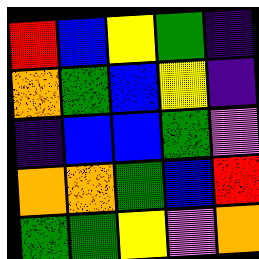[["red", "blue", "yellow", "green", "indigo"], ["orange", "green", "blue", "yellow", "indigo"], ["indigo", "blue", "blue", "green", "violet"], ["orange", "orange", "green", "blue", "red"], ["green", "green", "yellow", "violet", "orange"]]